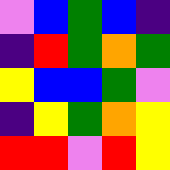[["violet", "blue", "green", "blue", "indigo"], ["indigo", "red", "green", "orange", "green"], ["yellow", "blue", "blue", "green", "violet"], ["indigo", "yellow", "green", "orange", "yellow"], ["red", "red", "violet", "red", "yellow"]]